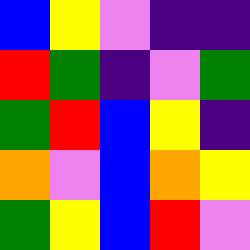[["blue", "yellow", "violet", "indigo", "indigo"], ["red", "green", "indigo", "violet", "green"], ["green", "red", "blue", "yellow", "indigo"], ["orange", "violet", "blue", "orange", "yellow"], ["green", "yellow", "blue", "red", "violet"]]